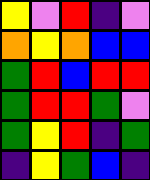[["yellow", "violet", "red", "indigo", "violet"], ["orange", "yellow", "orange", "blue", "blue"], ["green", "red", "blue", "red", "red"], ["green", "red", "red", "green", "violet"], ["green", "yellow", "red", "indigo", "green"], ["indigo", "yellow", "green", "blue", "indigo"]]